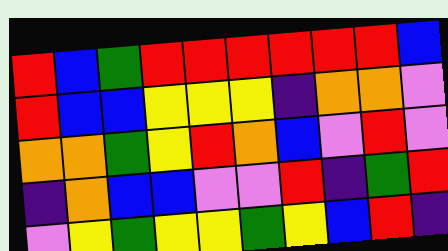[["red", "blue", "green", "red", "red", "red", "red", "red", "red", "blue"], ["red", "blue", "blue", "yellow", "yellow", "yellow", "indigo", "orange", "orange", "violet"], ["orange", "orange", "green", "yellow", "red", "orange", "blue", "violet", "red", "violet"], ["indigo", "orange", "blue", "blue", "violet", "violet", "red", "indigo", "green", "red"], ["violet", "yellow", "green", "yellow", "yellow", "green", "yellow", "blue", "red", "indigo"]]